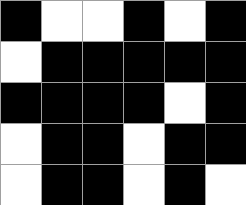[["black", "white", "white", "black", "white", "black"], ["white", "black", "black", "black", "black", "black"], ["black", "black", "black", "black", "white", "black"], ["white", "black", "black", "white", "black", "black"], ["white", "black", "black", "white", "black", "white"]]